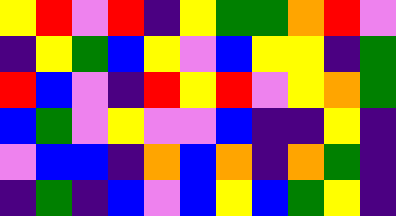[["yellow", "red", "violet", "red", "indigo", "yellow", "green", "green", "orange", "red", "violet"], ["indigo", "yellow", "green", "blue", "yellow", "violet", "blue", "yellow", "yellow", "indigo", "green"], ["red", "blue", "violet", "indigo", "red", "yellow", "red", "violet", "yellow", "orange", "green"], ["blue", "green", "violet", "yellow", "violet", "violet", "blue", "indigo", "indigo", "yellow", "indigo"], ["violet", "blue", "blue", "indigo", "orange", "blue", "orange", "indigo", "orange", "green", "indigo"], ["indigo", "green", "indigo", "blue", "violet", "blue", "yellow", "blue", "green", "yellow", "indigo"]]